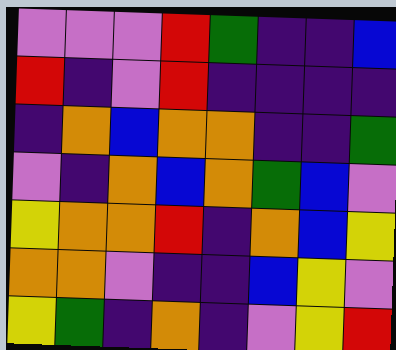[["violet", "violet", "violet", "red", "green", "indigo", "indigo", "blue"], ["red", "indigo", "violet", "red", "indigo", "indigo", "indigo", "indigo"], ["indigo", "orange", "blue", "orange", "orange", "indigo", "indigo", "green"], ["violet", "indigo", "orange", "blue", "orange", "green", "blue", "violet"], ["yellow", "orange", "orange", "red", "indigo", "orange", "blue", "yellow"], ["orange", "orange", "violet", "indigo", "indigo", "blue", "yellow", "violet"], ["yellow", "green", "indigo", "orange", "indigo", "violet", "yellow", "red"]]